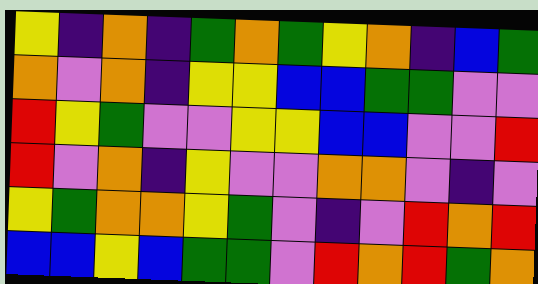[["yellow", "indigo", "orange", "indigo", "green", "orange", "green", "yellow", "orange", "indigo", "blue", "green"], ["orange", "violet", "orange", "indigo", "yellow", "yellow", "blue", "blue", "green", "green", "violet", "violet"], ["red", "yellow", "green", "violet", "violet", "yellow", "yellow", "blue", "blue", "violet", "violet", "red"], ["red", "violet", "orange", "indigo", "yellow", "violet", "violet", "orange", "orange", "violet", "indigo", "violet"], ["yellow", "green", "orange", "orange", "yellow", "green", "violet", "indigo", "violet", "red", "orange", "red"], ["blue", "blue", "yellow", "blue", "green", "green", "violet", "red", "orange", "red", "green", "orange"]]